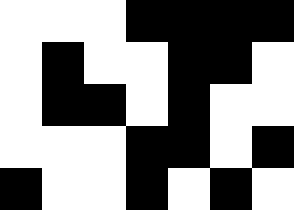[["white", "white", "white", "black", "black", "black", "black"], ["white", "black", "white", "white", "black", "black", "white"], ["white", "black", "black", "white", "black", "white", "white"], ["white", "white", "white", "black", "black", "white", "black"], ["black", "white", "white", "black", "white", "black", "white"]]